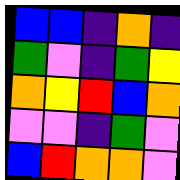[["blue", "blue", "indigo", "orange", "indigo"], ["green", "violet", "indigo", "green", "yellow"], ["orange", "yellow", "red", "blue", "orange"], ["violet", "violet", "indigo", "green", "violet"], ["blue", "red", "orange", "orange", "violet"]]